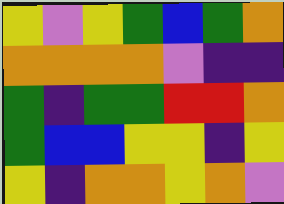[["yellow", "violet", "yellow", "green", "blue", "green", "orange"], ["orange", "orange", "orange", "orange", "violet", "indigo", "indigo"], ["green", "indigo", "green", "green", "red", "red", "orange"], ["green", "blue", "blue", "yellow", "yellow", "indigo", "yellow"], ["yellow", "indigo", "orange", "orange", "yellow", "orange", "violet"]]